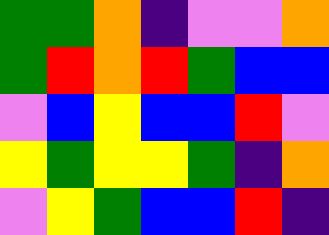[["green", "green", "orange", "indigo", "violet", "violet", "orange"], ["green", "red", "orange", "red", "green", "blue", "blue"], ["violet", "blue", "yellow", "blue", "blue", "red", "violet"], ["yellow", "green", "yellow", "yellow", "green", "indigo", "orange"], ["violet", "yellow", "green", "blue", "blue", "red", "indigo"]]